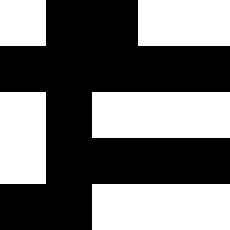[["white", "black", "black", "white", "white"], ["black", "black", "black", "black", "black"], ["white", "black", "white", "white", "white"], ["white", "black", "black", "black", "black"], ["black", "black", "white", "white", "white"]]